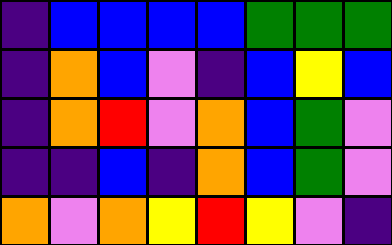[["indigo", "blue", "blue", "blue", "blue", "green", "green", "green"], ["indigo", "orange", "blue", "violet", "indigo", "blue", "yellow", "blue"], ["indigo", "orange", "red", "violet", "orange", "blue", "green", "violet"], ["indigo", "indigo", "blue", "indigo", "orange", "blue", "green", "violet"], ["orange", "violet", "orange", "yellow", "red", "yellow", "violet", "indigo"]]